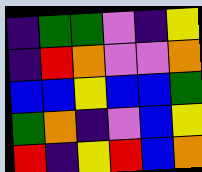[["indigo", "green", "green", "violet", "indigo", "yellow"], ["indigo", "red", "orange", "violet", "violet", "orange"], ["blue", "blue", "yellow", "blue", "blue", "green"], ["green", "orange", "indigo", "violet", "blue", "yellow"], ["red", "indigo", "yellow", "red", "blue", "orange"]]